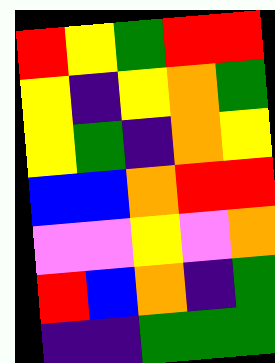[["red", "yellow", "green", "red", "red"], ["yellow", "indigo", "yellow", "orange", "green"], ["yellow", "green", "indigo", "orange", "yellow"], ["blue", "blue", "orange", "red", "red"], ["violet", "violet", "yellow", "violet", "orange"], ["red", "blue", "orange", "indigo", "green"], ["indigo", "indigo", "green", "green", "green"]]